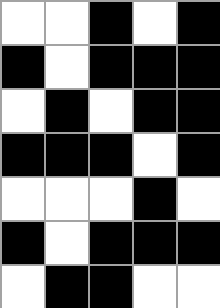[["white", "white", "black", "white", "black"], ["black", "white", "black", "black", "black"], ["white", "black", "white", "black", "black"], ["black", "black", "black", "white", "black"], ["white", "white", "white", "black", "white"], ["black", "white", "black", "black", "black"], ["white", "black", "black", "white", "white"]]